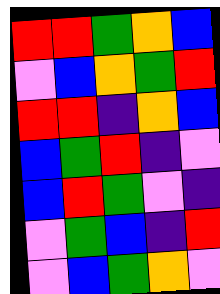[["red", "red", "green", "orange", "blue"], ["violet", "blue", "orange", "green", "red"], ["red", "red", "indigo", "orange", "blue"], ["blue", "green", "red", "indigo", "violet"], ["blue", "red", "green", "violet", "indigo"], ["violet", "green", "blue", "indigo", "red"], ["violet", "blue", "green", "orange", "violet"]]